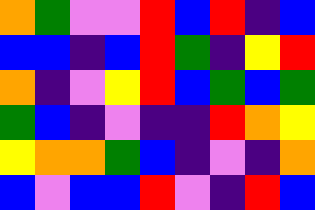[["orange", "green", "violet", "violet", "red", "blue", "red", "indigo", "blue"], ["blue", "blue", "indigo", "blue", "red", "green", "indigo", "yellow", "red"], ["orange", "indigo", "violet", "yellow", "red", "blue", "green", "blue", "green"], ["green", "blue", "indigo", "violet", "indigo", "indigo", "red", "orange", "yellow"], ["yellow", "orange", "orange", "green", "blue", "indigo", "violet", "indigo", "orange"], ["blue", "violet", "blue", "blue", "red", "violet", "indigo", "red", "blue"]]